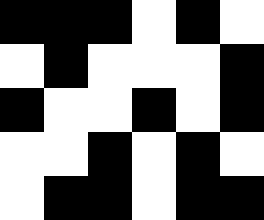[["black", "black", "black", "white", "black", "white"], ["white", "black", "white", "white", "white", "black"], ["black", "white", "white", "black", "white", "black"], ["white", "white", "black", "white", "black", "white"], ["white", "black", "black", "white", "black", "black"]]